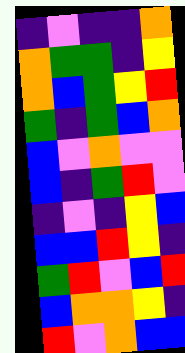[["indigo", "violet", "indigo", "indigo", "orange"], ["orange", "green", "green", "indigo", "yellow"], ["orange", "blue", "green", "yellow", "red"], ["green", "indigo", "green", "blue", "orange"], ["blue", "violet", "orange", "violet", "violet"], ["blue", "indigo", "green", "red", "violet"], ["indigo", "violet", "indigo", "yellow", "blue"], ["blue", "blue", "red", "yellow", "indigo"], ["green", "red", "violet", "blue", "red"], ["blue", "orange", "orange", "yellow", "indigo"], ["red", "violet", "orange", "blue", "blue"]]